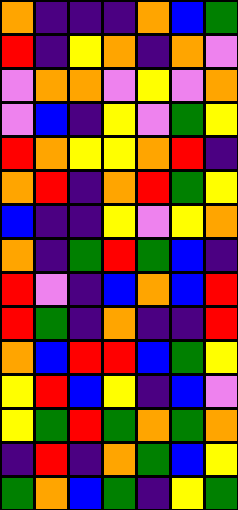[["orange", "indigo", "indigo", "indigo", "orange", "blue", "green"], ["red", "indigo", "yellow", "orange", "indigo", "orange", "violet"], ["violet", "orange", "orange", "violet", "yellow", "violet", "orange"], ["violet", "blue", "indigo", "yellow", "violet", "green", "yellow"], ["red", "orange", "yellow", "yellow", "orange", "red", "indigo"], ["orange", "red", "indigo", "orange", "red", "green", "yellow"], ["blue", "indigo", "indigo", "yellow", "violet", "yellow", "orange"], ["orange", "indigo", "green", "red", "green", "blue", "indigo"], ["red", "violet", "indigo", "blue", "orange", "blue", "red"], ["red", "green", "indigo", "orange", "indigo", "indigo", "red"], ["orange", "blue", "red", "red", "blue", "green", "yellow"], ["yellow", "red", "blue", "yellow", "indigo", "blue", "violet"], ["yellow", "green", "red", "green", "orange", "green", "orange"], ["indigo", "red", "indigo", "orange", "green", "blue", "yellow"], ["green", "orange", "blue", "green", "indigo", "yellow", "green"]]